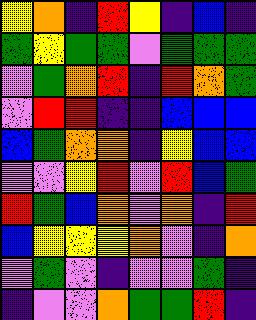[["yellow", "orange", "indigo", "red", "yellow", "indigo", "blue", "indigo"], ["green", "yellow", "green", "green", "violet", "green", "green", "green"], ["violet", "green", "orange", "red", "indigo", "red", "orange", "green"], ["violet", "red", "red", "indigo", "indigo", "blue", "blue", "blue"], ["blue", "green", "orange", "orange", "indigo", "yellow", "blue", "blue"], ["violet", "violet", "yellow", "red", "violet", "red", "blue", "green"], ["red", "green", "blue", "orange", "violet", "orange", "indigo", "red"], ["blue", "yellow", "yellow", "yellow", "orange", "violet", "indigo", "orange"], ["violet", "green", "violet", "indigo", "violet", "violet", "green", "indigo"], ["indigo", "violet", "violet", "orange", "green", "green", "red", "indigo"]]